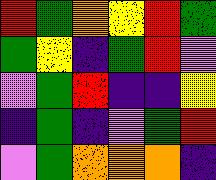[["red", "green", "orange", "yellow", "red", "green"], ["green", "yellow", "indigo", "green", "red", "violet"], ["violet", "green", "red", "indigo", "indigo", "yellow"], ["indigo", "green", "indigo", "violet", "green", "red"], ["violet", "green", "orange", "orange", "orange", "indigo"]]